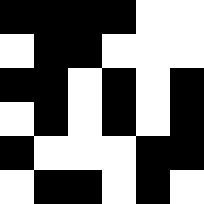[["black", "black", "black", "black", "white", "white"], ["white", "black", "black", "white", "white", "white"], ["black", "black", "white", "black", "white", "black"], ["white", "black", "white", "black", "white", "black"], ["black", "white", "white", "white", "black", "black"], ["white", "black", "black", "white", "black", "white"]]